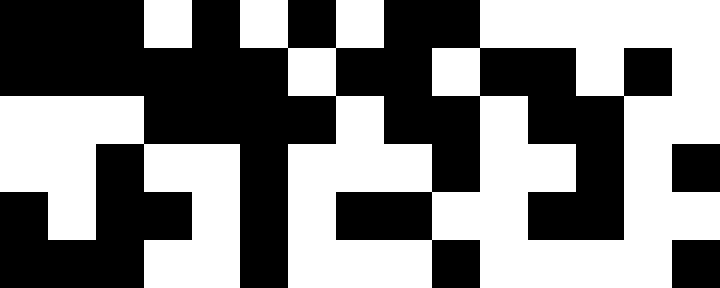[["black", "black", "black", "white", "black", "white", "black", "white", "black", "black", "white", "white", "white", "white", "white"], ["black", "black", "black", "black", "black", "black", "white", "black", "black", "white", "black", "black", "white", "black", "white"], ["white", "white", "white", "black", "black", "black", "black", "white", "black", "black", "white", "black", "black", "white", "white"], ["white", "white", "black", "white", "white", "black", "white", "white", "white", "black", "white", "white", "black", "white", "black"], ["black", "white", "black", "black", "white", "black", "white", "black", "black", "white", "white", "black", "black", "white", "white"], ["black", "black", "black", "white", "white", "black", "white", "white", "white", "black", "white", "white", "white", "white", "black"]]